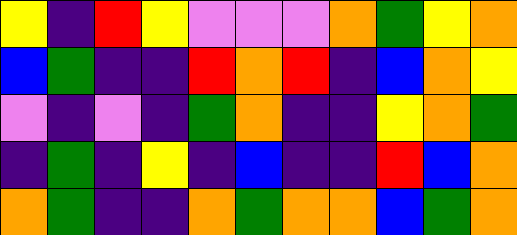[["yellow", "indigo", "red", "yellow", "violet", "violet", "violet", "orange", "green", "yellow", "orange"], ["blue", "green", "indigo", "indigo", "red", "orange", "red", "indigo", "blue", "orange", "yellow"], ["violet", "indigo", "violet", "indigo", "green", "orange", "indigo", "indigo", "yellow", "orange", "green"], ["indigo", "green", "indigo", "yellow", "indigo", "blue", "indigo", "indigo", "red", "blue", "orange"], ["orange", "green", "indigo", "indigo", "orange", "green", "orange", "orange", "blue", "green", "orange"]]